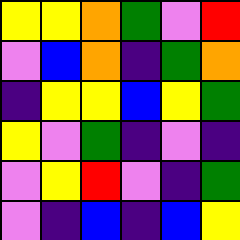[["yellow", "yellow", "orange", "green", "violet", "red"], ["violet", "blue", "orange", "indigo", "green", "orange"], ["indigo", "yellow", "yellow", "blue", "yellow", "green"], ["yellow", "violet", "green", "indigo", "violet", "indigo"], ["violet", "yellow", "red", "violet", "indigo", "green"], ["violet", "indigo", "blue", "indigo", "blue", "yellow"]]